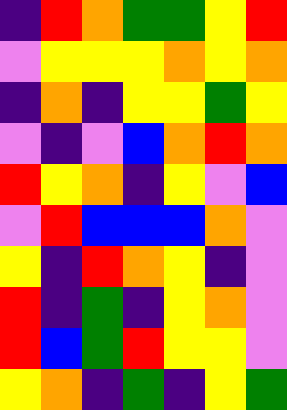[["indigo", "red", "orange", "green", "green", "yellow", "red"], ["violet", "yellow", "yellow", "yellow", "orange", "yellow", "orange"], ["indigo", "orange", "indigo", "yellow", "yellow", "green", "yellow"], ["violet", "indigo", "violet", "blue", "orange", "red", "orange"], ["red", "yellow", "orange", "indigo", "yellow", "violet", "blue"], ["violet", "red", "blue", "blue", "blue", "orange", "violet"], ["yellow", "indigo", "red", "orange", "yellow", "indigo", "violet"], ["red", "indigo", "green", "indigo", "yellow", "orange", "violet"], ["red", "blue", "green", "red", "yellow", "yellow", "violet"], ["yellow", "orange", "indigo", "green", "indigo", "yellow", "green"]]